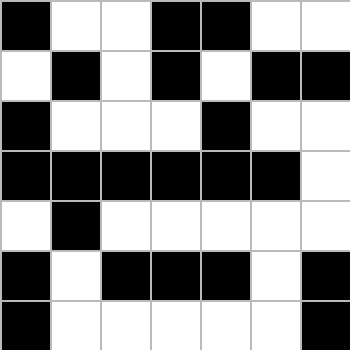[["black", "white", "white", "black", "black", "white", "white"], ["white", "black", "white", "black", "white", "black", "black"], ["black", "white", "white", "white", "black", "white", "white"], ["black", "black", "black", "black", "black", "black", "white"], ["white", "black", "white", "white", "white", "white", "white"], ["black", "white", "black", "black", "black", "white", "black"], ["black", "white", "white", "white", "white", "white", "black"]]